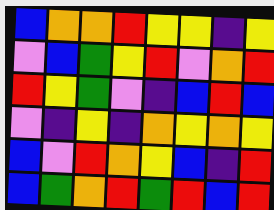[["blue", "orange", "orange", "red", "yellow", "yellow", "indigo", "yellow"], ["violet", "blue", "green", "yellow", "red", "violet", "orange", "red"], ["red", "yellow", "green", "violet", "indigo", "blue", "red", "blue"], ["violet", "indigo", "yellow", "indigo", "orange", "yellow", "orange", "yellow"], ["blue", "violet", "red", "orange", "yellow", "blue", "indigo", "red"], ["blue", "green", "orange", "red", "green", "red", "blue", "red"]]